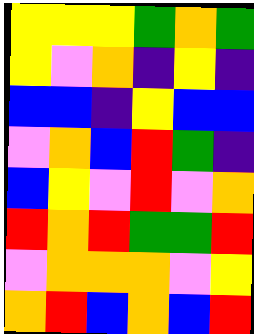[["yellow", "yellow", "yellow", "green", "orange", "green"], ["yellow", "violet", "orange", "indigo", "yellow", "indigo"], ["blue", "blue", "indigo", "yellow", "blue", "blue"], ["violet", "orange", "blue", "red", "green", "indigo"], ["blue", "yellow", "violet", "red", "violet", "orange"], ["red", "orange", "red", "green", "green", "red"], ["violet", "orange", "orange", "orange", "violet", "yellow"], ["orange", "red", "blue", "orange", "blue", "red"]]